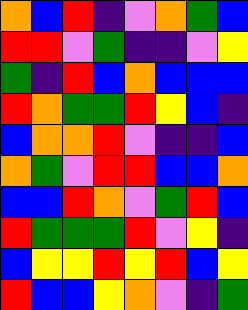[["orange", "blue", "red", "indigo", "violet", "orange", "green", "blue"], ["red", "red", "violet", "green", "indigo", "indigo", "violet", "yellow"], ["green", "indigo", "red", "blue", "orange", "blue", "blue", "blue"], ["red", "orange", "green", "green", "red", "yellow", "blue", "indigo"], ["blue", "orange", "orange", "red", "violet", "indigo", "indigo", "blue"], ["orange", "green", "violet", "red", "red", "blue", "blue", "orange"], ["blue", "blue", "red", "orange", "violet", "green", "red", "blue"], ["red", "green", "green", "green", "red", "violet", "yellow", "indigo"], ["blue", "yellow", "yellow", "red", "yellow", "red", "blue", "yellow"], ["red", "blue", "blue", "yellow", "orange", "violet", "indigo", "green"]]